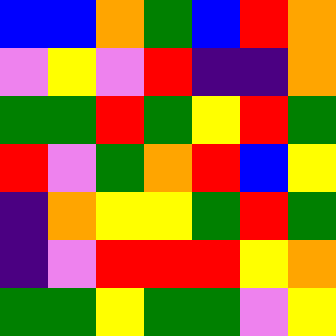[["blue", "blue", "orange", "green", "blue", "red", "orange"], ["violet", "yellow", "violet", "red", "indigo", "indigo", "orange"], ["green", "green", "red", "green", "yellow", "red", "green"], ["red", "violet", "green", "orange", "red", "blue", "yellow"], ["indigo", "orange", "yellow", "yellow", "green", "red", "green"], ["indigo", "violet", "red", "red", "red", "yellow", "orange"], ["green", "green", "yellow", "green", "green", "violet", "yellow"]]